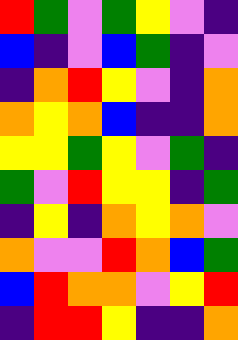[["red", "green", "violet", "green", "yellow", "violet", "indigo"], ["blue", "indigo", "violet", "blue", "green", "indigo", "violet"], ["indigo", "orange", "red", "yellow", "violet", "indigo", "orange"], ["orange", "yellow", "orange", "blue", "indigo", "indigo", "orange"], ["yellow", "yellow", "green", "yellow", "violet", "green", "indigo"], ["green", "violet", "red", "yellow", "yellow", "indigo", "green"], ["indigo", "yellow", "indigo", "orange", "yellow", "orange", "violet"], ["orange", "violet", "violet", "red", "orange", "blue", "green"], ["blue", "red", "orange", "orange", "violet", "yellow", "red"], ["indigo", "red", "red", "yellow", "indigo", "indigo", "orange"]]